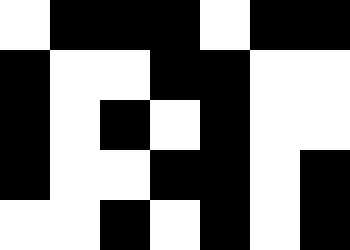[["white", "black", "black", "black", "white", "black", "black"], ["black", "white", "white", "black", "black", "white", "white"], ["black", "white", "black", "white", "black", "white", "white"], ["black", "white", "white", "black", "black", "white", "black"], ["white", "white", "black", "white", "black", "white", "black"]]